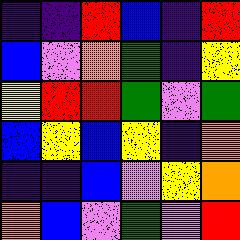[["indigo", "indigo", "red", "blue", "indigo", "red"], ["blue", "violet", "orange", "green", "indigo", "yellow"], ["yellow", "red", "red", "green", "violet", "green"], ["blue", "yellow", "blue", "yellow", "indigo", "orange"], ["indigo", "indigo", "blue", "violet", "yellow", "orange"], ["orange", "blue", "violet", "green", "violet", "red"]]